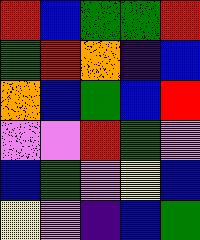[["red", "blue", "green", "green", "red"], ["green", "red", "orange", "indigo", "blue"], ["orange", "blue", "green", "blue", "red"], ["violet", "violet", "red", "green", "violet"], ["blue", "green", "violet", "yellow", "blue"], ["yellow", "violet", "indigo", "blue", "green"]]